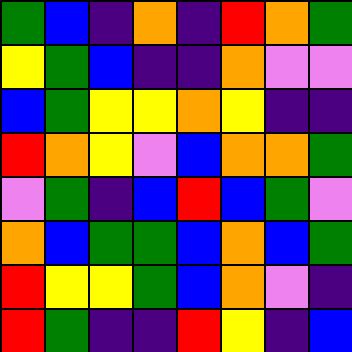[["green", "blue", "indigo", "orange", "indigo", "red", "orange", "green"], ["yellow", "green", "blue", "indigo", "indigo", "orange", "violet", "violet"], ["blue", "green", "yellow", "yellow", "orange", "yellow", "indigo", "indigo"], ["red", "orange", "yellow", "violet", "blue", "orange", "orange", "green"], ["violet", "green", "indigo", "blue", "red", "blue", "green", "violet"], ["orange", "blue", "green", "green", "blue", "orange", "blue", "green"], ["red", "yellow", "yellow", "green", "blue", "orange", "violet", "indigo"], ["red", "green", "indigo", "indigo", "red", "yellow", "indigo", "blue"]]